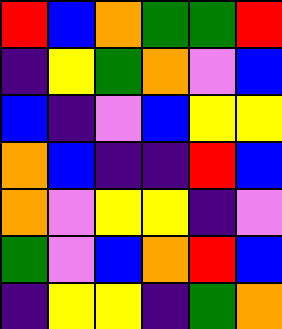[["red", "blue", "orange", "green", "green", "red"], ["indigo", "yellow", "green", "orange", "violet", "blue"], ["blue", "indigo", "violet", "blue", "yellow", "yellow"], ["orange", "blue", "indigo", "indigo", "red", "blue"], ["orange", "violet", "yellow", "yellow", "indigo", "violet"], ["green", "violet", "blue", "orange", "red", "blue"], ["indigo", "yellow", "yellow", "indigo", "green", "orange"]]